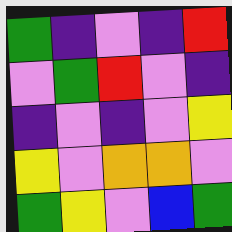[["green", "indigo", "violet", "indigo", "red"], ["violet", "green", "red", "violet", "indigo"], ["indigo", "violet", "indigo", "violet", "yellow"], ["yellow", "violet", "orange", "orange", "violet"], ["green", "yellow", "violet", "blue", "green"]]